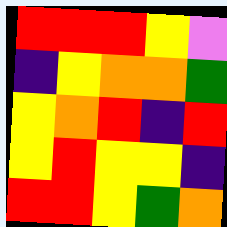[["red", "red", "red", "yellow", "violet"], ["indigo", "yellow", "orange", "orange", "green"], ["yellow", "orange", "red", "indigo", "red"], ["yellow", "red", "yellow", "yellow", "indigo"], ["red", "red", "yellow", "green", "orange"]]